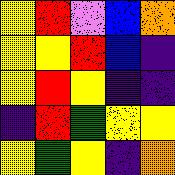[["yellow", "red", "violet", "blue", "orange"], ["yellow", "yellow", "red", "blue", "indigo"], ["yellow", "red", "yellow", "indigo", "indigo"], ["indigo", "red", "green", "yellow", "yellow"], ["yellow", "green", "yellow", "indigo", "orange"]]